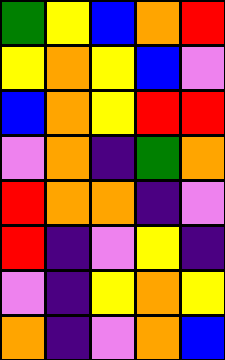[["green", "yellow", "blue", "orange", "red"], ["yellow", "orange", "yellow", "blue", "violet"], ["blue", "orange", "yellow", "red", "red"], ["violet", "orange", "indigo", "green", "orange"], ["red", "orange", "orange", "indigo", "violet"], ["red", "indigo", "violet", "yellow", "indigo"], ["violet", "indigo", "yellow", "orange", "yellow"], ["orange", "indigo", "violet", "orange", "blue"]]